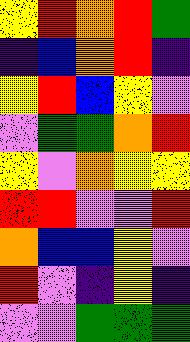[["yellow", "red", "orange", "red", "green"], ["indigo", "blue", "orange", "red", "indigo"], ["yellow", "red", "blue", "yellow", "violet"], ["violet", "green", "green", "orange", "red"], ["yellow", "violet", "orange", "yellow", "yellow"], ["red", "red", "violet", "violet", "red"], ["orange", "blue", "blue", "yellow", "violet"], ["red", "violet", "indigo", "yellow", "indigo"], ["violet", "violet", "green", "green", "green"]]